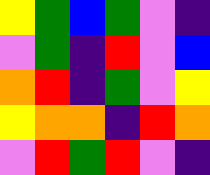[["yellow", "green", "blue", "green", "violet", "indigo"], ["violet", "green", "indigo", "red", "violet", "blue"], ["orange", "red", "indigo", "green", "violet", "yellow"], ["yellow", "orange", "orange", "indigo", "red", "orange"], ["violet", "red", "green", "red", "violet", "indigo"]]